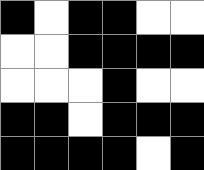[["black", "white", "black", "black", "white", "white"], ["white", "white", "black", "black", "black", "black"], ["white", "white", "white", "black", "white", "white"], ["black", "black", "white", "black", "black", "black"], ["black", "black", "black", "black", "white", "black"]]